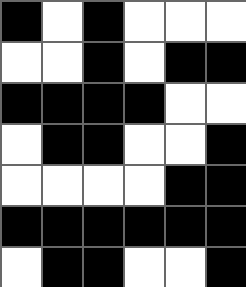[["black", "white", "black", "white", "white", "white"], ["white", "white", "black", "white", "black", "black"], ["black", "black", "black", "black", "white", "white"], ["white", "black", "black", "white", "white", "black"], ["white", "white", "white", "white", "black", "black"], ["black", "black", "black", "black", "black", "black"], ["white", "black", "black", "white", "white", "black"]]